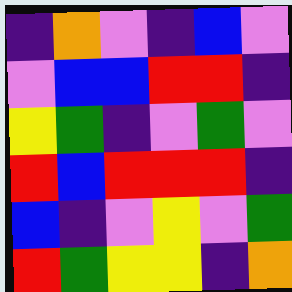[["indigo", "orange", "violet", "indigo", "blue", "violet"], ["violet", "blue", "blue", "red", "red", "indigo"], ["yellow", "green", "indigo", "violet", "green", "violet"], ["red", "blue", "red", "red", "red", "indigo"], ["blue", "indigo", "violet", "yellow", "violet", "green"], ["red", "green", "yellow", "yellow", "indigo", "orange"]]